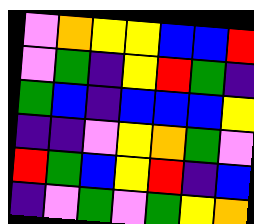[["violet", "orange", "yellow", "yellow", "blue", "blue", "red"], ["violet", "green", "indigo", "yellow", "red", "green", "indigo"], ["green", "blue", "indigo", "blue", "blue", "blue", "yellow"], ["indigo", "indigo", "violet", "yellow", "orange", "green", "violet"], ["red", "green", "blue", "yellow", "red", "indigo", "blue"], ["indigo", "violet", "green", "violet", "green", "yellow", "orange"]]